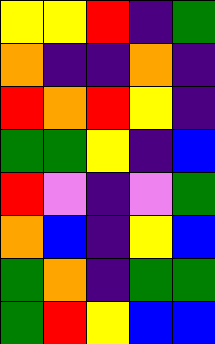[["yellow", "yellow", "red", "indigo", "green"], ["orange", "indigo", "indigo", "orange", "indigo"], ["red", "orange", "red", "yellow", "indigo"], ["green", "green", "yellow", "indigo", "blue"], ["red", "violet", "indigo", "violet", "green"], ["orange", "blue", "indigo", "yellow", "blue"], ["green", "orange", "indigo", "green", "green"], ["green", "red", "yellow", "blue", "blue"]]